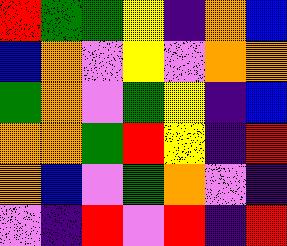[["red", "green", "green", "yellow", "indigo", "orange", "blue"], ["blue", "orange", "violet", "yellow", "violet", "orange", "orange"], ["green", "orange", "violet", "green", "yellow", "indigo", "blue"], ["orange", "orange", "green", "red", "yellow", "indigo", "red"], ["orange", "blue", "violet", "green", "orange", "violet", "indigo"], ["violet", "indigo", "red", "violet", "red", "indigo", "red"]]